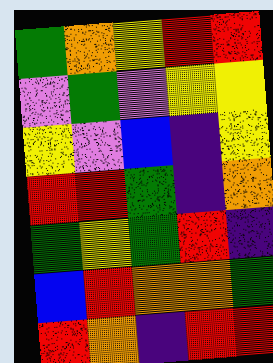[["green", "orange", "yellow", "red", "red"], ["violet", "green", "violet", "yellow", "yellow"], ["yellow", "violet", "blue", "indigo", "yellow"], ["red", "red", "green", "indigo", "orange"], ["green", "yellow", "green", "red", "indigo"], ["blue", "red", "orange", "orange", "green"], ["red", "orange", "indigo", "red", "red"]]